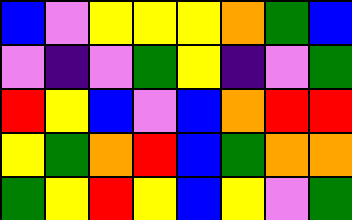[["blue", "violet", "yellow", "yellow", "yellow", "orange", "green", "blue"], ["violet", "indigo", "violet", "green", "yellow", "indigo", "violet", "green"], ["red", "yellow", "blue", "violet", "blue", "orange", "red", "red"], ["yellow", "green", "orange", "red", "blue", "green", "orange", "orange"], ["green", "yellow", "red", "yellow", "blue", "yellow", "violet", "green"]]